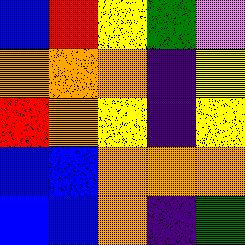[["blue", "red", "yellow", "green", "violet"], ["orange", "orange", "orange", "indigo", "yellow"], ["red", "orange", "yellow", "indigo", "yellow"], ["blue", "blue", "orange", "orange", "orange"], ["blue", "blue", "orange", "indigo", "green"]]